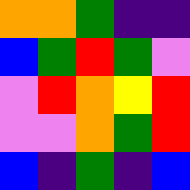[["orange", "orange", "green", "indigo", "indigo"], ["blue", "green", "red", "green", "violet"], ["violet", "red", "orange", "yellow", "red"], ["violet", "violet", "orange", "green", "red"], ["blue", "indigo", "green", "indigo", "blue"]]